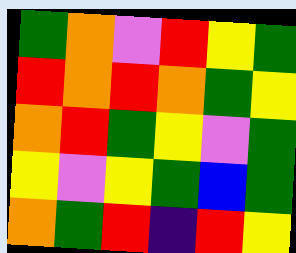[["green", "orange", "violet", "red", "yellow", "green"], ["red", "orange", "red", "orange", "green", "yellow"], ["orange", "red", "green", "yellow", "violet", "green"], ["yellow", "violet", "yellow", "green", "blue", "green"], ["orange", "green", "red", "indigo", "red", "yellow"]]